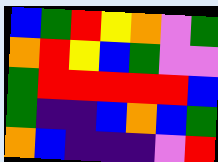[["blue", "green", "red", "yellow", "orange", "violet", "green"], ["orange", "red", "yellow", "blue", "green", "violet", "violet"], ["green", "red", "red", "red", "red", "red", "blue"], ["green", "indigo", "indigo", "blue", "orange", "blue", "green"], ["orange", "blue", "indigo", "indigo", "indigo", "violet", "red"]]